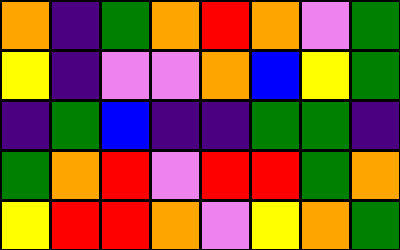[["orange", "indigo", "green", "orange", "red", "orange", "violet", "green"], ["yellow", "indigo", "violet", "violet", "orange", "blue", "yellow", "green"], ["indigo", "green", "blue", "indigo", "indigo", "green", "green", "indigo"], ["green", "orange", "red", "violet", "red", "red", "green", "orange"], ["yellow", "red", "red", "orange", "violet", "yellow", "orange", "green"]]